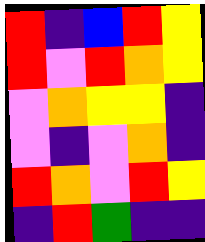[["red", "indigo", "blue", "red", "yellow"], ["red", "violet", "red", "orange", "yellow"], ["violet", "orange", "yellow", "yellow", "indigo"], ["violet", "indigo", "violet", "orange", "indigo"], ["red", "orange", "violet", "red", "yellow"], ["indigo", "red", "green", "indigo", "indigo"]]